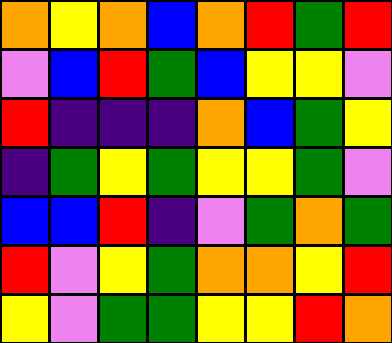[["orange", "yellow", "orange", "blue", "orange", "red", "green", "red"], ["violet", "blue", "red", "green", "blue", "yellow", "yellow", "violet"], ["red", "indigo", "indigo", "indigo", "orange", "blue", "green", "yellow"], ["indigo", "green", "yellow", "green", "yellow", "yellow", "green", "violet"], ["blue", "blue", "red", "indigo", "violet", "green", "orange", "green"], ["red", "violet", "yellow", "green", "orange", "orange", "yellow", "red"], ["yellow", "violet", "green", "green", "yellow", "yellow", "red", "orange"]]